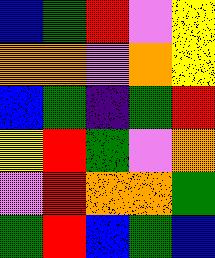[["blue", "green", "red", "violet", "yellow"], ["orange", "orange", "violet", "orange", "yellow"], ["blue", "green", "indigo", "green", "red"], ["yellow", "red", "green", "violet", "orange"], ["violet", "red", "orange", "orange", "green"], ["green", "red", "blue", "green", "blue"]]